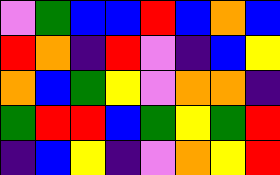[["violet", "green", "blue", "blue", "red", "blue", "orange", "blue"], ["red", "orange", "indigo", "red", "violet", "indigo", "blue", "yellow"], ["orange", "blue", "green", "yellow", "violet", "orange", "orange", "indigo"], ["green", "red", "red", "blue", "green", "yellow", "green", "red"], ["indigo", "blue", "yellow", "indigo", "violet", "orange", "yellow", "red"]]